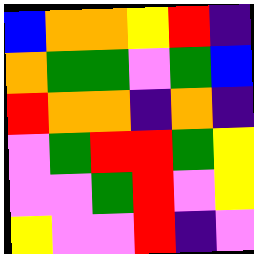[["blue", "orange", "orange", "yellow", "red", "indigo"], ["orange", "green", "green", "violet", "green", "blue"], ["red", "orange", "orange", "indigo", "orange", "indigo"], ["violet", "green", "red", "red", "green", "yellow"], ["violet", "violet", "green", "red", "violet", "yellow"], ["yellow", "violet", "violet", "red", "indigo", "violet"]]